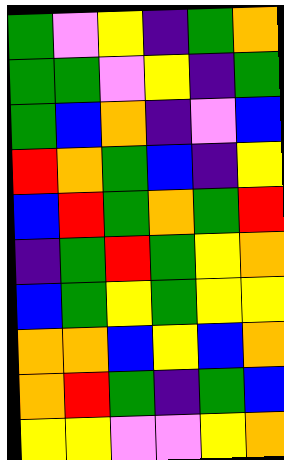[["green", "violet", "yellow", "indigo", "green", "orange"], ["green", "green", "violet", "yellow", "indigo", "green"], ["green", "blue", "orange", "indigo", "violet", "blue"], ["red", "orange", "green", "blue", "indigo", "yellow"], ["blue", "red", "green", "orange", "green", "red"], ["indigo", "green", "red", "green", "yellow", "orange"], ["blue", "green", "yellow", "green", "yellow", "yellow"], ["orange", "orange", "blue", "yellow", "blue", "orange"], ["orange", "red", "green", "indigo", "green", "blue"], ["yellow", "yellow", "violet", "violet", "yellow", "orange"]]